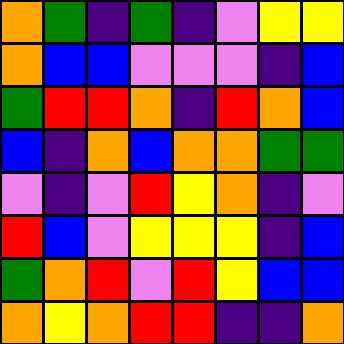[["orange", "green", "indigo", "green", "indigo", "violet", "yellow", "yellow"], ["orange", "blue", "blue", "violet", "violet", "violet", "indigo", "blue"], ["green", "red", "red", "orange", "indigo", "red", "orange", "blue"], ["blue", "indigo", "orange", "blue", "orange", "orange", "green", "green"], ["violet", "indigo", "violet", "red", "yellow", "orange", "indigo", "violet"], ["red", "blue", "violet", "yellow", "yellow", "yellow", "indigo", "blue"], ["green", "orange", "red", "violet", "red", "yellow", "blue", "blue"], ["orange", "yellow", "orange", "red", "red", "indigo", "indigo", "orange"]]